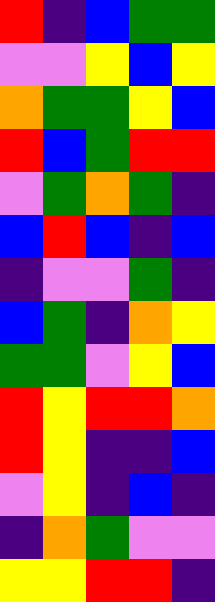[["red", "indigo", "blue", "green", "green"], ["violet", "violet", "yellow", "blue", "yellow"], ["orange", "green", "green", "yellow", "blue"], ["red", "blue", "green", "red", "red"], ["violet", "green", "orange", "green", "indigo"], ["blue", "red", "blue", "indigo", "blue"], ["indigo", "violet", "violet", "green", "indigo"], ["blue", "green", "indigo", "orange", "yellow"], ["green", "green", "violet", "yellow", "blue"], ["red", "yellow", "red", "red", "orange"], ["red", "yellow", "indigo", "indigo", "blue"], ["violet", "yellow", "indigo", "blue", "indigo"], ["indigo", "orange", "green", "violet", "violet"], ["yellow", "yellow", "red", "red", "indigo"]]